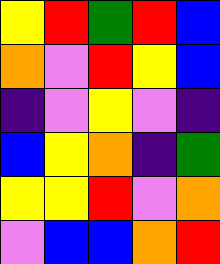[["yellow", "red", "green", "red", "blue"], ["orange", "violet", "red", "yellow", "blue"], ["indigo", "violet", "yellow", "violet", "indigo"], ["blue", "yellow", "orange", "indigo", "green"], ["yellow", "yellow", "red", "violet", "orange"], ["violet", "blue", "blue", "orange", "red"]]